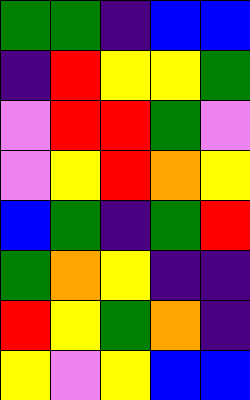[["green", "green", "indigo", "blue", "blue"], ["indigo", "red", "yellow", "yellow", "green"], ["violet", "red", "red", "green", "violet"], ["violet", "yellow", "red", "orange", "yellow"], ["blue", "green", "indigo", "green", "red"], ["green", "orange", "yellow", "indigo", "indigo"], ["red", "yellow", "green", "orange", "indigo"], ["yellow", "violet", "yellow", "blue", "blue"]]